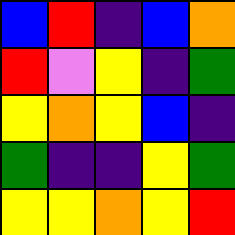[["blue", "red", "indigo", "blue", "orange"], ["red", "violet", "yellow", "indigo", "green"], ["yellow", "orange", "yellow", "blue", "indigo"], ["green", "indigo", "indigo", "yellow", "green"], ["yellow", "yellow", "orange", "yellow", "red"]]